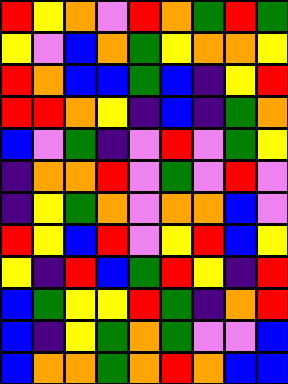[["red", "yellow", "orange", "violet", "red", "orange", "green", "red", "green"], ["yellow", "violet", "blue", "orange", "green", "yellow", "orange", "orange", "yellow"], ["red", "orange", "blue", "blue", "green", "blue", "indigo", "yellow", "red"], ["red", "red", "orange", "yellow", "indigo", "blue", "indigo", "green", "orange"], ["blue", "violet", "green", "indigo", "violet", "red", "violet", "green", "yellow"], ["indigo", "orange", "orange", "red", "violet", "green", "violet", "red", "violet"], ["indigo", "yellow", "green", "orange", "violet", "orange", "orange", "blue", "violet"], ["red", "yellow", "blue", "red", "violet", "yellow", "red", "blue", "yellow"], ["yellow", "indigo", "red", "blue", "green", "red", "yellow", "indigo", "red"], ["blue", "green", "yellow", "yellow", "red", "green", "indigo", "orange", "red"], ["blue", "indigo", "yellow", "green", "orange", "green", "violet", "violet", "blue"], ["blue", "orange", "orange", "green", "orange", "red", "orange", "blue", "blue"]]